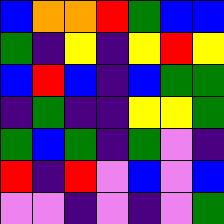[["blue", "orange", "orange", "red", "green", "blue", "blue"], ["green", "indigo", "yellow", "indigo", "yellow", "red", "yellow"], ["blue", "red", "blue", "indigo", "blue", "green", "green"], ["indigo", "green", "indigo", "indigo", "yellow", "yellow", "green"], ["green", "blue", "green", "indigo", "green", "violet", "indigo"], ["red", "indigo", "red", "violet", "blue", "violet", "blue"], ["violet", "violet", "indigo", "violet", "indigo", "violet", "green"]]